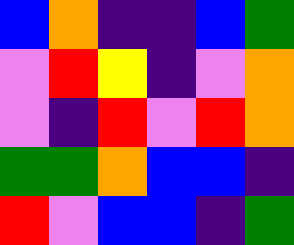[["blue", "orange", "indigo", "indigo", "blue", "green"], ["violet", "red", "yellow", "indigo", "violet", "orange"], ["violet", "indigo", "red", "violet", "red", "orange"], ["green", "green", "orange", "blue", "blue", "indigo"], ["red", "violet", "blue", "blue", "indigo", "green"]]